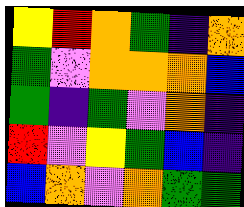[["yellow", "red", "orange", "green", "indigo", "orange"], ["green", "violet", "orange", "orange", "orange", "blue"], ["green", "indigo", "green", "violet", "orange", "indigo"], ["red", "violet", "yellow", "green", "blue", "indigo"], ["blue", "orange", "violet", "orange", "green", "green"]]